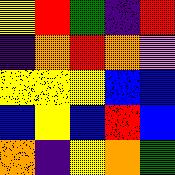[["yellow", "red", "green", "indigo", "red"], ["indigo", "orange", "red", "orange", "violet"], ["yellow", "yellow", "yellow", "blue", "blue"], ["blue", "yellow", "blue", "red", "blue"], ["orange", "indigo", "yellow", "orange", "green"]]